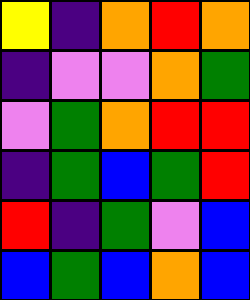[["yellow", "indigo", "orange", "red", "orange"], ["indigo", "violet", "violet", "orange", "green"], ["violet", "green", "orange", "red", "red"], ["indigo", "green", "blue", "green", "red"], ["red", "indigo", "green", "violet", "blue"], ["blue", "green", "blue", "orange", "blue"]]